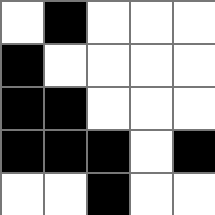[["white", "black", "white", "white", "white"], ["black", "white", "white", "white", "white"], ["black", "black", "white", "white", "white"], ["black", "black", "black", "white", "black"], ["white", "white", "black", "white", "white"]]